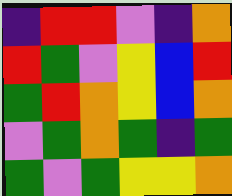[["indigo", "red", "red", "violet", "indigo", "orange"], ["red", "green", "violet", "yellow", "blue", "red"], ["green", "red", "orange", "yellow", "blue", "orange"], ["violet", "green", "orange", "green", "indigo", "green"], ["green", "violet", "green", "yellow", "yellow", "orange"]]